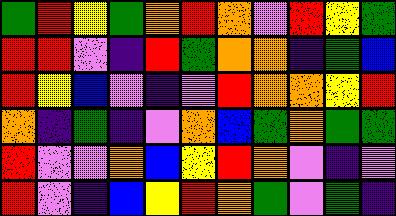[["green", "red", "yellow", "green", "orange", "red", "orange", "violet", "red", "yellow", "green"], ["red", "red", "violet", "indigo", "red", "green", "orange", "orange", "indigo", "green", "blue"], ["red", "yellow", "blue", "violet", "indigo", "violet", "red", "orange", "orange", "yellow", "red"], ["orange", "indigo", "green", "indigo", "violet", "orange", "blue", "green", "orange", "green", "green"], ["red", "violet", "violet", "orange", "blue", "yellow", "red", "orange", "violet", "indigo", "violet"], ["red", "violet", "indigo", "blue", "yellow", "red", "orange", "green", "violet", "green", "indigo"]]